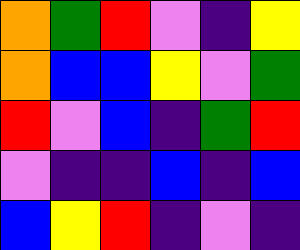[["orange", "green", "red", "violet", "indigo", "yellow"], ["orange", "blue", "blue", "yellow", "violet", "green"], ["red", "violet", "blue", "indigo", "green", "red"], ["violet", "indigo", "indigo", "blue", "indigo", "blue"], ["blue", "yellow", "red", "indigo", "violet", "indigo"]]